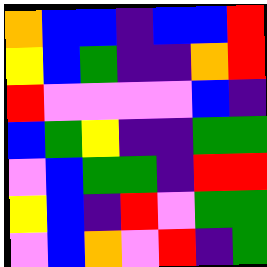[["orange", "blue", "blue", "indigo", "blue", "blue", "red"], ["yellow", "blue", "green", "indigo", "indigo", "orange", "red"], ["red", "violet", "violet", "violet", "violet", "blue", "indigo"], ["blue", "green", "yellow", "indigo", "indigo", "green", "green"], ["violet", "blue", "green", "green", "indigo", "red", "red"], ["yellow", "blue", "indigo", "red", "violet", "green", "green"], ["violet", "blue", "orange", "violet", "red", "indigo", "green"]]